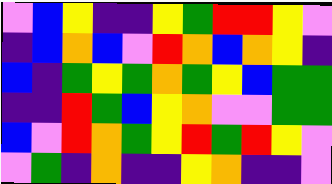[["violet", "blue", "yellow", "indigo", "indigo", "yellow", "green", "red", "red", "yellow", "violet"], ["indigo", "blue", "orange", "blue", "violet", "red", "orange", "blue", "orange", "yellow", "indigo"], ["blue", "indigo", "green", "yellow", "green", "orange", "green", "yellow", "blue", "green", "green"], ["indigo", "indigo", "red", "green", "blue", "yellow", "orange", "violet", "violet", "green", "green"], ["blue", "violet", "red", "orange", "green", "yellow", "red", "green", "red", "yellow", "violet"], ["violet", "green", "indigo", "orange", "indigo", "indigo", "yellow", "orange", "indigo", "indigo", "violet"]]